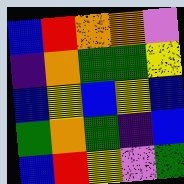[["blue", "red", "orange", "orange", "violet"], ["indigo", "orange", "green", "green", "yellow"], ["blue", "yellow", "blue", "yellow", "blue"], ["green", "orange", "green", "indigo", "blue"], ["blue", "red", "yellow", "violet", "green"]]